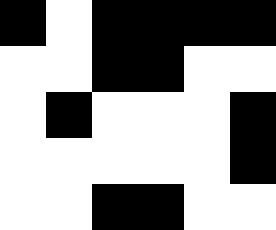[["black", "white", "black", "black", "black", "black"], ["white", "white", "black", "black", "white", "white"], ["white", "black", "white", "white", "white", "black"], ["white", "white", "white", "white", "white", "black"], ["white", "white", "black", "black", "white", "white"]]